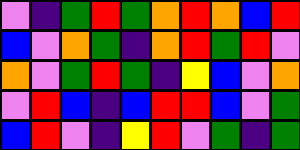[["violet", "indigo", "green", "red", "green", "orange", "red", "orange", "blue", "red"], ["blue", "violet", "orange", "green", "indigo", "orange", "red", "green", "red", "violet"], ["orange", "violet", "green", "red", "green", "indigo", "yellow", "blue", "violet", "orange"], ["violet", "red", "blue", "indigo", "blue", "red", "red", "blue", "violet", "green"], ["blue", "red", "violet", "indigo", "yellow", "red", "violet", "green", "indigo", "green"]]